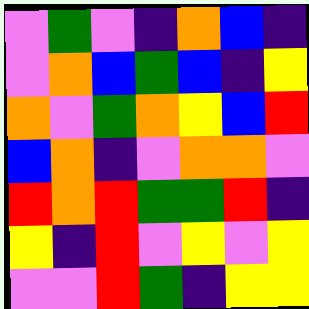[["violet", "green", "violet", "indigo", "orange", "blue", "indigo"], ["violet", "orange", "blue", "green", "blue", "indigo", "yellow"], ["orange", "violet", "green", "orange", "yellow", "blue", "red"], ["blue", "orange", "indigo", "violet", "orange", "orange", "violet"], ["red", "orange", "red", "green", "green", "red", "indigo"], ["yellow", "indigo", "red", "violet", "yellow", "violet", "yellow"], ["violet", "violet", "red", "green", "indigo", "yellow", "yellow"]]